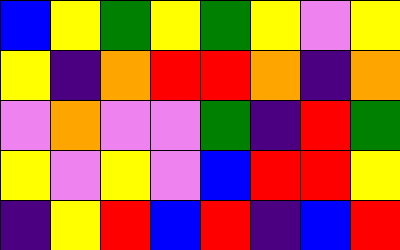[["blue", "yellow", "green", "yellow", "green", "yellow", "violet", "yellow"], ["yellow", "indigo", "orange", "red", "red", "orange", "indigo", "orange"], ["violet", "orange", "violet", "violet", "green", "indigo", "red", "green"], ["yellow", "violet", "yellow", "violet", "blue", "red", "red", "yellow"], ["indigo", "yellow", "red", "blue", "red", "indigo", "blue", "red"]]